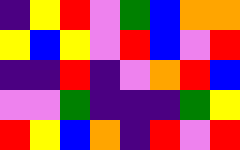[["indigo", "yellow", "red", "violet", "green", "blue", "orange", "orange"], ["yellow", "blue", "yellow", "violet", "red", "blue", "violet", "red"], ["indigo", "indigo", "red", "indigo", "violet", "orange", "red", "blue"], ["violet", "violet", "green", "indigo", "indigo", "indigo", "green", "yellow"], ["red", "yellow", "blue", "orange", "indigo", "red", "violet", "red"]]